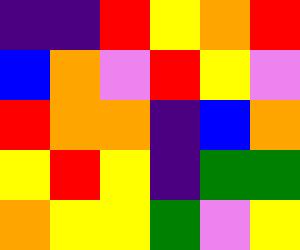[["indigo", "indigo", "red", "yellow", "orange", "red"], ["blue", "orange", "violet", "red", "yellow", "violet"], ["red", "orange", "orange", "indigo", "blue", "orange"], ["yellow", "red", "yellow", "indigo", "green", "green"], ["orange", "yellow", "yellow", "green", "violet", "yellow"]]